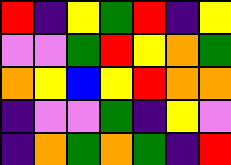[["red", "indigo", "yellow", "green", "red", "indigo", "yellow"], ["violet", "violet", "green", "red", "yellow", "orange", "green"], ["orange", "yellow", "blue", "yellow", "red", "orange", "orange"], ["indigo", "violet", "violet", "green", "indigo", "yellow", "violet"], ["indigo", "orange", "green", "orange", "green", "indigo", "red"]]